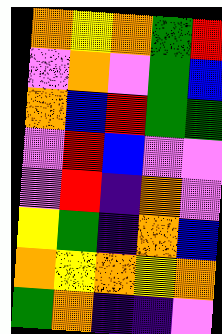[["orange", "yellow", "orange", "green", "red"], ["violet", "orange", "violet", "green", "blue"], ["orange", "blue", "red", "green", "green"], ["violet", "red", "blue", "violet", "violet"], ["violet", "red", "indigo", "orange", "violet"], ["yellow", "green", "indigo", "orange", "blue"], ["orange", "yellow", "orange", "yellow", "orange"], ["green", "orange", "indigo", "indigo", "violet"]]